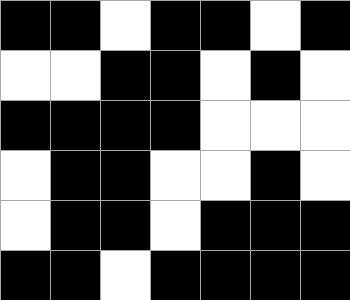[["black", "black", "white", "black", "black", "white", "black"], ["white", "white", "black", "black", "white", "black", "white"], ["black", "black", "black", "black", "white", "white", "white"], ["white", "black", "black", "white", "white", "black", "white"], ["white", "black", "black", "white", "black", "black", "black"], ["black", "black", "white", "black", "black", "black", "black"]]